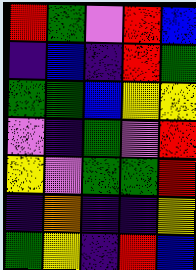[["red", "green", "violet", "red", "blue"], ["indigo", "blue", "indigo", "red", "green"], ["green", "green", "blue", "yellow", "yellow"], ["violet", "indigo", "green", "violet", "red"], ["yellow", "violet", "green", "green", "red"], ["indigo", "orange", "indigo", "indigo", "yellow"], ["green", "yellow", "indigo", "red", "blue"]]